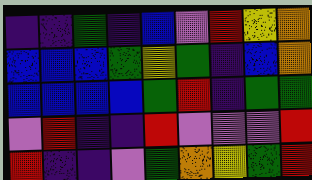[["indigo", "indigo", "green", "indigo", "blue", "violet", "red", "yellow", "orange"], ["blue", "blue", "blue", "green", "yellow", "green", "indigo", "blue", "orange"], ["blue", "blue", "blue", "blue", "green", "red", "indigo", "green", "green"], ["violet", "red", "indigo", "indigo", "red", "violet", "violet", "violet", "red"], ["red", "indigo", "indigo", "violet", "green", "orange", "yellow", "green", "red"]]